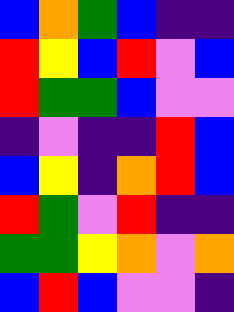[["blue", "orange", "green", "blue", "indigo", "indigo"], ["red", "yellow", "blue", "red", "violet", "blue"], ["red", "green", "green", "blue", "violet", "violet"], ["indigo", "violet", "indigo", "indigo", "red", "blue"], ["blue", "yellow", "indigo", "orange", "red", "blue"], ["red", "green", "violet", "red", "indigo", "indigo"], ["green", "green", "yellow", "orange", "violet", "orange"], ["blue", "red", "blue", "violet", "violet", "indigo"]]